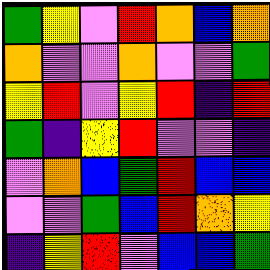[["green", "yellow", "violet", "red", "orange", "blue", "orange"], ["orange", "violet", "violet", "orange", "violet", "violet", "green"], ["yellow", "red", "violet", "yellow", "red", "indigo", "red"], ["green", "indigo", "yellow", "red", "violet", "violet", "indigo"], ["violet", "orange", "blue", "green", "red", "blue", "blue"], ["violet", "violet", "green", "blue", "red", "orange", "yellow"], ["indigo", "yellow", "red", "violet", "blue", "blue", "green"]]